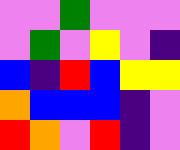[["violet", "violet", "green", "violet", "violet", "violet"], ["violet", "green", "violet", "yellow", "violet", "indigo"], ["blue", "indigo", "red", "blue", "yellow", "yellow"], ["orange", "blue", "blue", "blue", "indigo", "violet"], ["red", "orange", "violet", "red", "indigo", "violet"]]